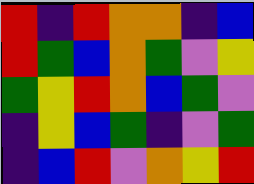[["red", "indigo", "red", "orange", "orange", "indigo", "blue"], ["red", "green", "blue", "orange", "green", "violet", "yellow"], ["green", "yellow", "red", "orange", "blue", "green", "violet"], ["indigo", "yellow", "blue", "green", "indigo", "violet", "green"], ["indigo", "blue", "red", "violet", "orange", "yellow", "red"]]